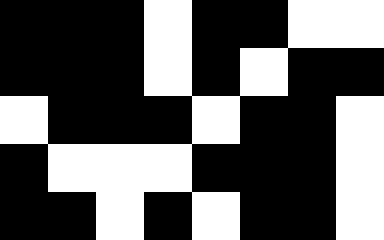[["black", "black", "black", "white", "black", "black", "white", "white"], ["black", "black", "black", "white", "black", "white", "black", "black"], ["white", "black", "black", "black", "white", "black", "black", "white"], ["black", "white", "white", "white", "black", "black", "black", "white"], ["black", "black", "white", "black", "white", "black", "black", "white"]]